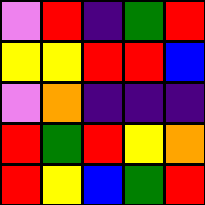[["violet", "red", "indigo", "green", "red"], ["yellow", "yellow", "red", "red", "blue"], ["violet", "orange", "indigo", "indigo", "indigo"], ["red", "green", "red", "yellow", "orange"], ["red", "yellow", "blue", "green", "red"]]